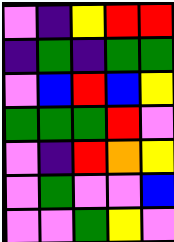[["violet", "indigo", "yellow", "red", "red"], ["indigo", "green", "indigo", "green", "green"], ["violet", "blue", "red", "blue", "yellow"], ["green", "green", "green", "red", "violet"], ["violet", "indigo", "red", "orange", "yellow"], ["violet", "green", "violet", "violet", "blue"], ["violet", "violet", "green", "yellow", "violet"]]